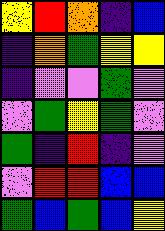[["yellow", "red", "orange", "indigo", "blue"], ["indigo", "orange", "green", "yellow", "yellow"], ["indigo", "violet", "violet", "green", "violet"], ["violet", "green", "yellow", "green", "violet"], ["green", "indigo", "red", "indigo", "violet"], ["violet", "red", "red", "blue", "blue"], ["green", "blue", "green", "blue", "yellow"]]